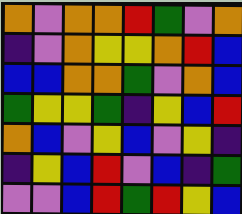[["orange", "violet", "orange", "orange", "red", "green", "violet", "orange"], ["indigo", "violet", "orange", "yellow", "yellow", "orange", "red", "blue"], ["blue", "blue", "orange", "orange", "green", "violet", "orange", "blue"], ["green", "yellow", "yellow", "green", "indigo", "yellow", "blue", "red"], ["orange", "blue", "violet", "yellow", "blue", "violet", "yellow", "indigo"], ["indigo", "yellow", "blue", "red", "violet", "blue", "indigo", "green"], ["violet", "violet", "blue", "red", "green", "red", "yellow", "blue"]]